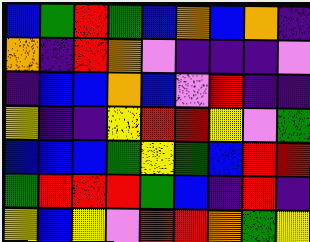[["blue", "green", "red", "green", "blue", "orange", "blue", "orange", "indigo"], ["orange", "indigo", "red", "orange", "violet", "indigo", "indigo", "indigo", "violet"], ["indigo", "blue", "blue", "orange", "blue", "violet", "red", "indigo", "indigo"], ["yellow", "indigo", "indigo", "yellow", "red", "red", "yellow", "violet", "green"], ["blue", "blue", "blue", "green", "yellow", "green", "blue", "red", "red"], ["green", "red", "red", "red", "green", "blue", "indigo", "red", "indigo"], ["yellow", "blue", "yellow", "violet", "red", "red", "orange", "green", "yellow"]]